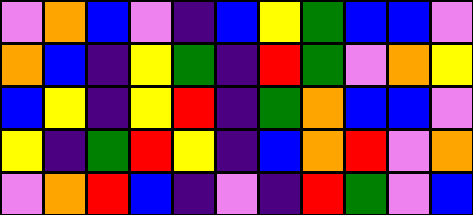[["violet", "orange", "blue", "violet", "indigo", "blue", "yellow", "green", "blue", "blue", "violet"], ["orange", "blue", "indigo", "yellow", "green", "indigo", "red", "green", "violet", "orange", "yellow"], ["blue", "yellow", "indigo", "yellow", "red", "indigo", "green", "orange", "blue", "blue", "violet"], ["yellow", "indigo", "green", "red", "yellow", "indigo", "blue", "orange", "red", "violet", "orange"], ["violet", "orange", "red", "blue", "indigo", "violet", "indigo", "red", "green", "violet", "blue"]]